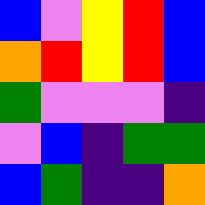[["blue", "violet", "yellow", "red", "blue"], ["orange", "red", "yellow", "red", "blue"], ["green", "violet", "violet", "violet", "indigo"], ["violet", "blue", "indigo", "green", "green"], ["blue", "green", "indigo", "indigo", "orange"]]